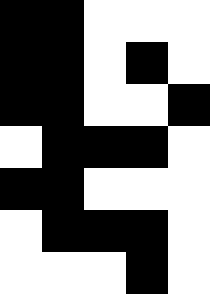[["black", "black", "white", "white", "white"], ["black", "black", "white", "black", "white"], ["black", "black", "white", "white", "black"], ["white", "black", "black", "black", "white"], ["black", "black", "white", "white", "white"], ["white", "black", "black", "black", "white"], ["white", "white", "white", "black", "white"]]